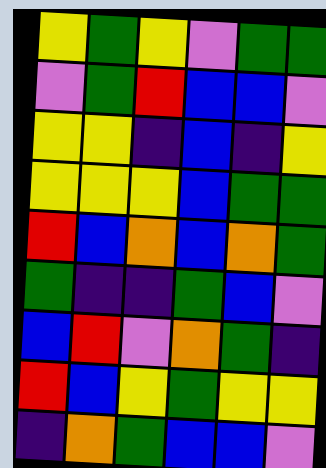[["yellow", "green", "yellow", "violet", "green", "green"], ["violet", "green", "red", "blue", "blue", "violet"], ["yellow", "yellow", "indigo", "blue", "indigo", "yellow"], ["yellow", "yellow", "yellow", "blue", "green", "green"], ["red", "blue", "orange", "blue", "orange", "green"], ["green", "indigo", "indigo", "green", "blue", "violet"], ["blue", "red", "violet", "orange", "green", "indigo"], ["red", "blue", "yellow", "green", "yellow", "yellow"], ["indigo", "orange", "green", "blue", "blue", "violet"]]